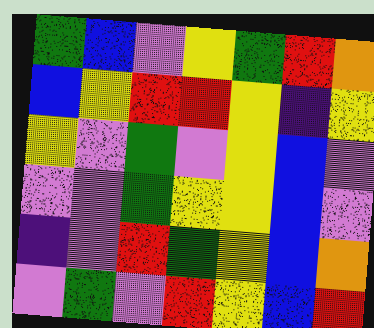[["green", "blue", "violet", "yellow", "green", "red", "orange"], ["blue", "yellow", "red", "red", "yellow", "indigo", "yellow"], ["yellow", "violet", "green", "violet", "yellow", "blue", "violet"], ["violet", "violet", "green", "yellow", "yellow", "blue", "violet"], ["indigo", "violet", "red", "green", "yellow", "blue", "orange"], ["violet", "green", "violet", "red", "yellow", "blue", "red"]]